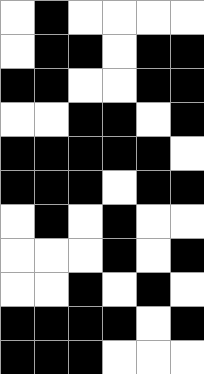[["white", "black", "white", "white", "white", "white"], ["white", "black", "black", "white", "black", "black"], ["black", "black", "white", "white", "black", "black"], ["white", "white", "black", "black", "white", "black"], ["black", "black", "black", "black", "black", "white"], ["black", "black", "black", "white", "black", "black"], ["white", "black", "white", "black", "white", "white"], ["white", "white", "white", "black", "white", "black"], ["white", "white", "black", "white", "black", "white"], ["black", "black", "black", "black", "white", "black"], ["black", "black", "black", "white", "white", "white"]]